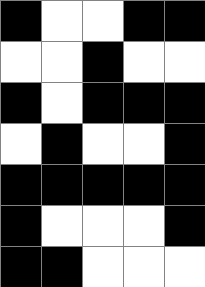[["black", "white", "white", "black", "black"], ["white", "white", "black", "white", "white"], ["black", "white", "black", "black", "black"], ["white", "black", "white", "white", "black"], ["black", "black", "black", "black", "black"], ["black", "white", "white", "white", "black"], ["black", "black", "white", "white", "white"]]